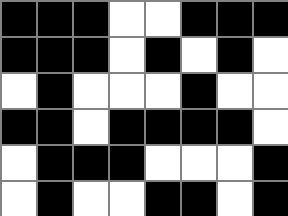[["black", "black", "black", "white", "white", "black", "black", "black"], ["black", "black", "black", "white", "black", "white", "black", "white"], ["white", "black", "white", "white", "white", "black", "white", "white"], ["black", "black", "white", "black", "black", "black", "black", "white"], ["white", "black", "black", "black", "white", "white", "white", "black"], ["white", "black", "white", "white", "black", "black", "white", "black"]]